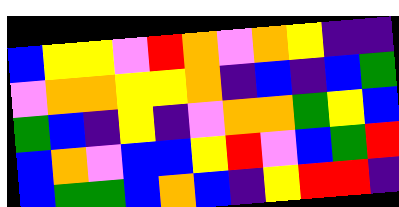[["blue", "yellow", "yellow", "violet", "red", "orange", "violet", "orange", "yellow", "indigo", "indigo"], ["violet", "orange", "orange", "yellow", "yellow", "orange", "indigo", "blue", "indigo", "blue", "green"], ["green", "blue", "indigo", "yellow", "indigo", "violet", "orange", "orange", "green", "yellow", "blue"], ["blue", "orange", "violet", "blue", "blue", "yellow", "red", "violet", "blue", "green", "red"], ["blue", "green", "green", "blue", "orange", "blue", "indigo", "yellow", "red", "red", "indigo"]]